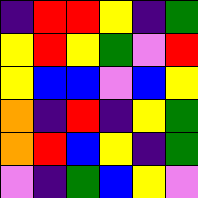[["indigo", "red", "red", "yellow", "indigo", "green"], ["yellow", "red", "yellow", "green", "violet", "red"], ["yellow", "blue", "blue", "violet", "blue", "yellow"], ["orange", "indigo", "red", "indigo", "yellow", "green"], ["orange", "red", "blue", "yellow", "indigo", "green"], ["violet", "indigo", "green", "blue", "yellow", "violet"]]